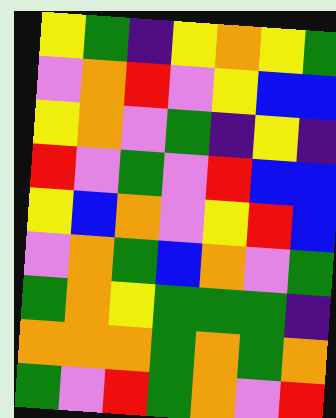[["yellow", "green", "indigo", "yellow", "orange", "yellow", "green"], ["violet", "orange", "red", "violet", "yellow", "blue", "blue"], ["yellow", "orange", "violet", "green", "indigo", "yellow", "indigo"], ["red", "violet", "green", "violet", "red", "blue", "blue"], ["yellow", "blue", "orange", "violet", "yellow", "red", "blue"], ["violet", "orange", "green", "blue", "orange", "violet", "green"], ["green", "orange", "yellow", "green", "green", "green", "indigo"], ["orange", "orange", "orange", "green", "orange", "green", "orange"], ["green", "violet", "red", "green", "orange", "violet", "red"]]